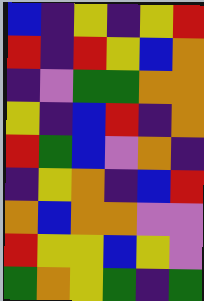[["blue", "indigo", "yellow", "indigo", "yellow", "red"], ["red", "indigo", "red", "yellow", "blue", "orange"], ["indigo", "violet", "green", "green", "orange", "orange"], ["yellow", "indigo", "blue", "red", "indigo", "orange"], ["red", "green", "blue", "violet", "orange", "indigo"], ["indigo", "yellow", "orange", "indigo", "blue", "red"], ["orange", "blue", "orange", "orange", "violet", "violet"], ["red", "yellow", "yellow", "blue", "yellow", "violet"], ["green", "orange", "yellow", "green", "indigo", "green"]]